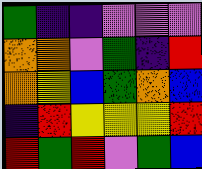[["green", "indigo", "indigo", "violet", "violet", "violet"], ["orange", "orange", "violet", "green", "indigo", "red"], ["orange", "yellow", "blue", "green", "orange", "blue"], ["indigo", "red", "yellow", "yellow", "yellow", "red"], ["red", "green", "red", "violet", "green", "blue"]]